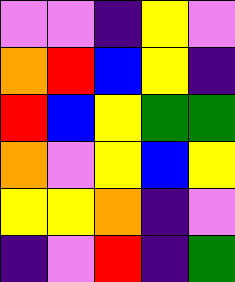[["violet", "violet", "indigo", "yellow", "violet"], ["orange", "red", "blue", "yellow", "indigo"], ["red", "blue", "yellow", "green", "green"], ["orange", "violet", "yellow", "blue", "yellow"], ["yellow", "yellow", "orange", "indigo", "violet"], ["indigo", "violet", "red", "indigo", "green"]]